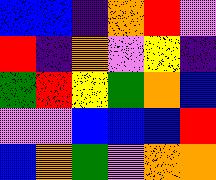[["blue", "blue", "indigo", "orange", "red", "violet"], ["red", "indigo", "orange", "violet", "yellow", "indigo"], ["green", "red", "yellow", "green", "orange", "blue"], ["violet", "violet", "blue", "blue", "blue", "red"], ["blue", "orange", "green", "violet", "orange", "orange"]]